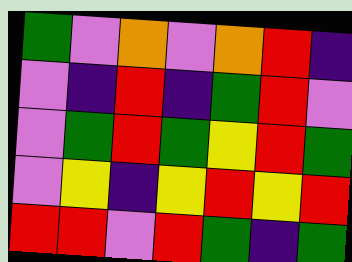[["green", "violet", "orange", "violet", "orange", "red", "indigo"], ["violet", "indigo", "red", "indigo", "green", "red", "violet"], ["violet", "green", "red", "green", "yellow", "red", "green"], ["violet", "yellow", "indigo", "yellow", "red", "yellow", "red"], ["red", "red", "violet", "red", "green", "indigo", "green"]]